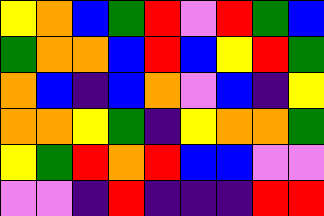[["yellow", "orange", "blue", "green", "red", "violet", "red", "green", "blue"], ["green", "orange", "orange", "blue", "red", "blue", "yellow", "red", "green"], ["orange", "blue", "indigo", "blue", "orange", "violet", "blue", "indigo", "yellow"], ["orange", "orange", "yellow", "green", "indigo", "yellow", "orange", "orange", "green"], ["yellow", "green", "red", "orange", "red", "blue", "blue", "violet", "violet"], ["violet", "violet", "indigo", "red", "indigo", "indigo", "indigo", "red", "red"]]